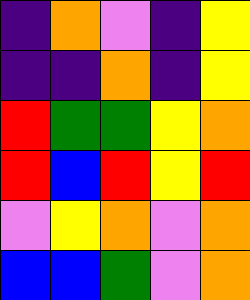[["indigo", "orange", "violet", "indigo", "yellow"], ["indigo", "indigo", "orange", "indigo", "yellow"], ["red", "green", "green", "yellow", "orange"], ["red", "blue", "red", "yellow", "red"], ["violet", "yellow", "orange", "violet", "orange"], ["blue", "blue", "green", "violet", "orange"]]